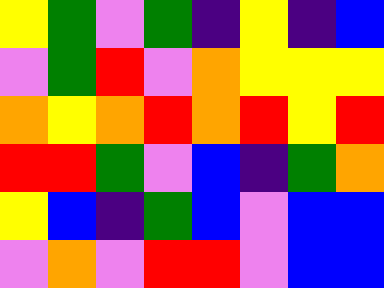[["yellow", "green", "violet", "green", "indigo", "yellow", "indigo", "blue"], ["violet", "green", "red", "violet", "orange", "yellow", "yellow", "yellow"], ["orange", "yellow", "orange", "red", "orange", "red", "yellow", "red"], ["red", "red", "green", "violet", "blue", "indigo", "green", "orange"], ["yellow", "blue", "indigo", "green", "blue", "violet", "blue", "blue"], ["violet", "orange", "violet", "red", "red", "violet", "blue", "blue"]]